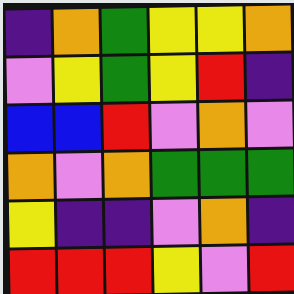[["indigo", "orange", "green", "yellow", "yellow", "orange"], ["violet", "yellow", "green", "yellow", "red", "indigo"], ["blue", "blue", "red", "violet", "orange", "violet"], ["orange", "violet", "orange", "green", "green", "green"], ["yellow", "indigo", "indigo", "violet", "orange", "indigo"], ["red", "red", "red", "yellow", "violet", "red"]]